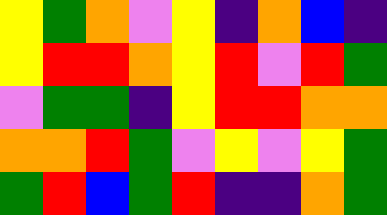[["yellow", "green", "orange", "violet", "yellow", "indigo", "orange", "blue", "indigo"], ["yellow", "red", "red", "orange", "yellow", "red", "violet", "red", "green"], ["violet", "green", "green", "indigo", "yellow", "red", "red", "orange", "orange"], ["orange", "orange", "red", "green", "violet", "yellow", "violet", "yellow", "green"], ["green", "red", "blue", "green", "red", "indigo", "indigo", "orange", "green"]]